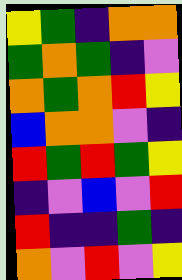[["yellow", "green", "indigo", "orange", "orange"], ["green", "orange", "green", "indigo", "violet"], ["orange", "green", "orange", "red", "yellow"], ["blue", "orange", "orange", "violet", "indigo"], ["red", "green", "red", "green", "yellow"], ["indigo", "violet", "blue", "violet", "red"], ["red", "indigo", "indigo", "green", "indigo"], ["orange", "violet", "red", "violet", "yellow"]]